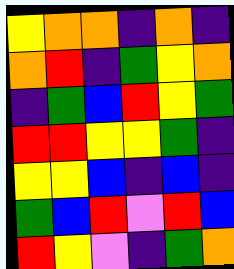[["yellow", "orange", "orange", "indigo", "orange", "indigo"], ["orange", "red", "indigo", "green", "yellow", "orange"], ["indigo", "green", "blue", "red", "yellow", "green"], ["red", "red", "yellow", "yellow", "green", "indigo"], ["yellow", "yellow", "blue", "indigo", "blue", "indigo"], ["green", "blue", "red", "violet", "red", "blue"], ["red", "yellow", "violet", "indigo", "green", "orange"]]